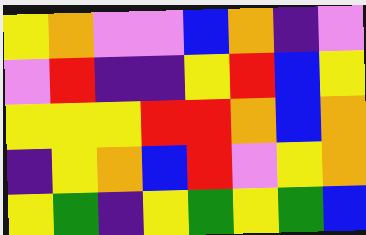[["yellow", "orange", "violet", "violet", "blue", "orange", "indigo", "violet"], ["violet", "red", "indigo", "indigo", "yellow", "red", "blue", "yellow"], ["yellow", "yellow", "yellow", "red", "red", "orange", "blue", "orange"], ["indigo", "yellow", "orange", "blue", "red", "violet", "yellow", "orange"], ["yellow", "green", "indigo", "yellow", "green", "yellow", "green", "blue"]]